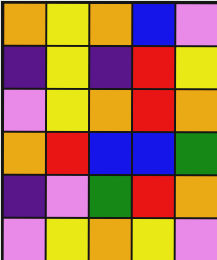[["orange", "yellow", "orange", "blue", "violet"], ["indigo", "yellow", "indigo", "red", "yellow"], ["violet", "yellow", "orange", "red", "orange"], ["orange", "red", "blue", "blue", "green"], ["indigo", "violet", "green", "red", "orange"], ["violet", "yellow", "orange", "yellow", "violet"]]